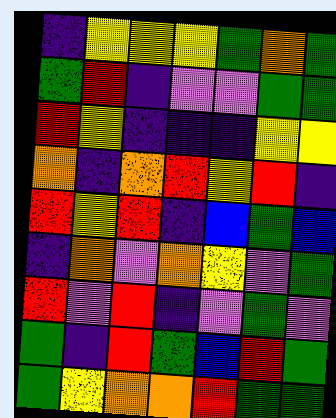[["indigo", "yellow", "yellow", "yellow", "green", "orange", "green"], ["green", "red", "indigo", "violet", "violet", "green", "green"], ["red", "yellow", "indigo", "indigo", "indigo", "yellow", "yellow"], ["orange", "indigo", "orange", "red", "yellow", "red", "indigo"], ["red", "yellow", "red", "indigo", "blue", "green", "blue"], ["indigo", "orange", "violet", "orange", "yellow", "violet", "green"], ["red", "violet", "red", "indigo", "violet", "green", "violet"], ["green", "indigo", "red", "green", "blue", "red", "green"], ["green", "yellow", "orange", "orange", "red", "green", "green"]]